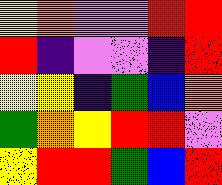[["yellow", "orange", "violet", "violet", "red", "red"], ["red", "indigo", "violet", "violet", "indigo", "red"], ["yellow", "yellow", "indigo", "green", "blue", "orange"], ["green", "orange", "yellow", "red", "red", "violet"], ["yellow", "red", "red", "green", "blue", "red"]]